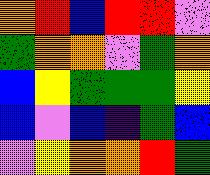[["orange", "red", "blue", "red", "red", "violet"], ["green", "orange", "orange", "violet", "green", "orange"], ["blue", "yellow", "green", "green", "green", "yellow"], ["blue", "violet", "blue", "indigo", "green", "blue"], ["violet", "yellow", "orange", "orange", "red", "green"]]